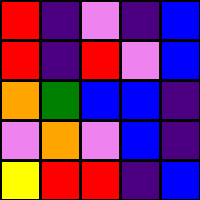[["red", "indigo", "violet", "indigo", "blue"], ["red", "indigo", "red", "violet", "blue"], ["orange", "green", "blue", "blue", "indigo"], ["violet", "orange", "violet", "blue", "indigo"], ["yellow", "red", "red", "indigo", "blue"]]